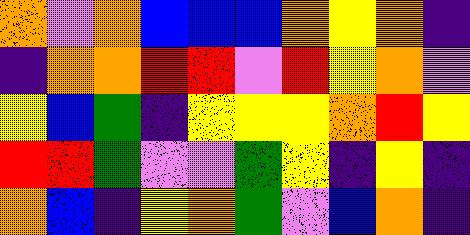[["orange", "violet", "orange", "blue", "blue", "blue", "orange", "yellow", "orange", "indigo"], ["indigo", "orange", "orange", "red", "red", "violet", "red", "yellow", "orange", "violet"], ["yellow", "blue", "green", "indigo", "yellow", "yellow", "yellow", "orange", "red", "yellow"], ["red", "red", "green", "violet", "violet", "green", "yellow", "indigo", "yellow", "indigo"], ["orange", "blue", "indigo", "yellow", "orange", "green", "violet", "blue", "orange", "indigo"]]